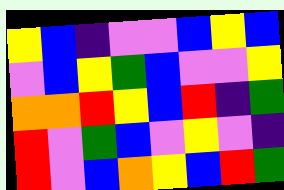[["yellow", "blue", "indigo", "violet", "violet", "blue", "yellow", "blue"], ["violet", "blue", "yellow", "green", "blue", "violet", "violet", "yellow"], ["orange", "orange", "red", "yellow", "blue", "red", "indigo", "green"], ["red", "violet", "green", "blue", "violet", "yellow", "violet", "indigo"], ["red", "violet", "blue", "orange", "yellow", "blue", "red", "green"]]